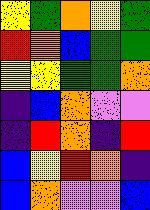[["yellow", "green", "orange", "yellow", "green"], ["red", "orange", "blue", "green", "green"], ["yellow", "yellow", "green", "green", "orange"], ["indigo", "blue", "orange", "violet", "violet"], ["indigo", "red", "orange", "indigo", "red"], ["blue", "yellow", "red", "orange", "indigo"], ["blue", "orange", "violet", "violet", "blue"]]